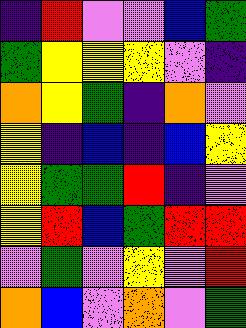[["indigo", "red", "violet", "violet", "blue", "green"], ["green", "yellow", "yellow", "yellow", "violet", "indigo"], ["orange", "yellow", "green", "indigo", "orange", "violet"], ["yellow", "indigo", "blue", "indigo", "blue", "yellow"], ["yellow", "green", "green", "red", "indigo", "violet"], ["yellow", "red", "blue", "green", "red", "red"], ["violet", "green", "violet", "yellow", "violet", "red"], ["orange", "blue", "violet", "orange", "violet", "green"]]